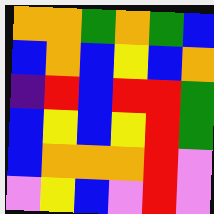[["orange", "orange", "green", "orange", "green", "blue"], ["blue", "orange", "blue", "yellow", "blue", "orange"], ["indigo", "red", "blue", "red", "red", "green"], ["blue", "yellow", "blue", "yellow", "red", "green"], ["blue", "orange", "orange", "orange", "red", "violet"], ["violet", "yellow", "blue", "violet", "red", "violet"]]